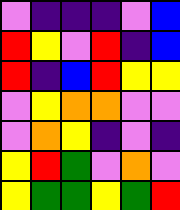[["violet", "indigo", "indigo", "indigo", "violet", "blue"], ["red", "yellow", "violet", "red", "indigo", "blue"], ["red", "indigo", "blue", "red", "yellow", "yellow"], ["violet", "yellow", "orange", "orange", "violet", "violet"], ["violet", "orange", "yellow", "indigo", "violet", "indigo"], ["yellow", "red", "green", "violet", "orange", "violet"], ["yellow", "green", "green", "yellow", "green", "red"]]